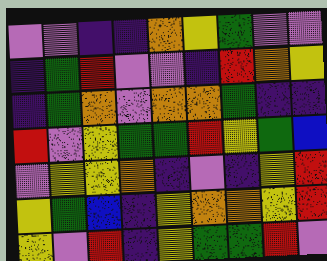[["violet", "violet", "indigo", "indigo", "orange", "yellow", "green", "violet", "violet"], ["indigo", "green", "red", "violet", "violet", "indigo", "red", "orange", "yellow"], ["indigo", "green", "orange", "violet", "orange", "orange", "green", "indigo", "indigo"], ["red", "violet", "yellow", "green", "green", "red", "yellow", "green", "blue"], ["violet", "yellow", "yellow", "orange", "indigo", "violet", "indigo", "yellow", "red"], ["yellow", "green", "blue", "indigo", "yellow", "orange", "orange", "yellow", "red"], ["yellow", "violet", "red", "indigo", "yellow", "green", "green", "red", "violet"]]